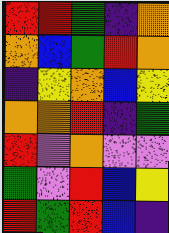[["red", "red", "green", "indigo", "orange"], ["orange", "blue", "green", "red", "orange"], ["indigo", "yellow", "orange", "blue", "yellow"], ["orange", "orange", "red", "indigo", "green"], ["red", "violet", "orange", "violet", "violet"], ["green", "violet", "red", "blue", "yellow"], ["red", "green", "red", "blue", "indigo"]]